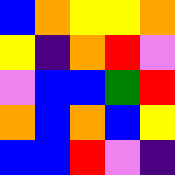[["blue", "orange", "yellow", "yellow", "orange"], ["yellow", "indigo", "orange", "red", "violet"], ["violet", "blue", "blue", "green", "red"], ["orange", "blue", "orange", "blue", "yellow"], ["blue", "blue", "red", "violet", "indigo"]]